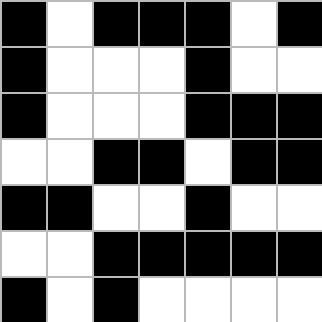[["black", "white", "black", "black", "black", "white", "black"], ["black", "white", "white", "white", "black", "white", "white"], ["black", "white", "white", "white", "black", "black", "black"], ["white", "white", "black", "black", "white", "black", "black"], ["black", "black", "white", "white", "black", "white", "white"], ["white", "white", "black", "black", "black", "black", "black"], ["black", "white", "black", "white", "white", "white", "white"]]